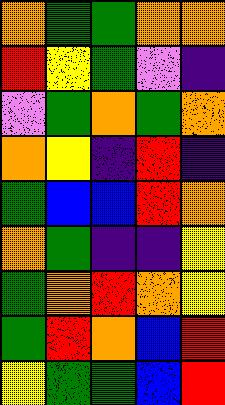[["orange", "green", "green", "orange", "orange"], ["red", "yellow", "green", "violet", "indigo"], ["violet", "green", "orange", "green", "orange"], ["orange", "yellow", "indigo", "red", "indigo"], ["green", "blue", "blue", "red", "orange"], ["orange", "green", "indigo", "indigo", "yellow"], ["green", "orange", "red", "orange", "yellow"], ["green", "red", "orange", "blue", "red"], ["yellow", "green", "green", "blue", "red"]]